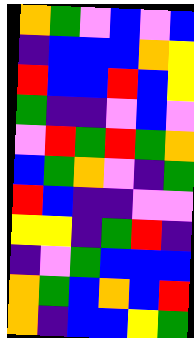[["orange", "green", "violet", "blue", "violet", "blue"], ["indigo", "blue", "blue", "blue", "orange", "yellow"], ["red", "blue", "blue", "red", "blue", "yellow"], ["green", "indigo", "indigo", "violet", "blue", "violet"], ["violet", "red", "green", "red", "green", "orange"], ["blue", "green", "orange", "violet", "indigo", "green"], ["red", "blue", "indigo", "indigo", "violet", "violet"], ["yellow", "yellow", "indigo", "green", "red", "indigo"], ["indigo", "violet", "green", "blue", "blue", "blue"], ["orange", "green", "blue", "orange", "blue", "red"], ["orange", "indigo", "blue", "blue", "yellow", "green"]]